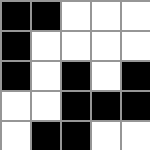[["black", "black", "white", "white", "white"], ["black", "white", "white", "white", "white"], ["black", "white", "black", "white", "black"], ["white", "white", "black", "black", "black"], ["white", "black", "black", "white", "white"]]